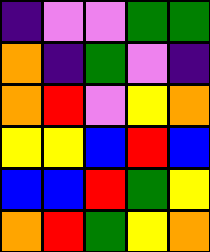[["indigo", "violet", "violet", "green", "green"], ["orange", "indigo", "green", "violet", "indigo"], ["orange", "red", "violet", "yellow", "orange"], ["yellow", "yellow", "blue", "red", "blue"], ["blue", "blue", "red", "green", "yellow"], ["orange", "red", "green", "yellow", "orange"]]